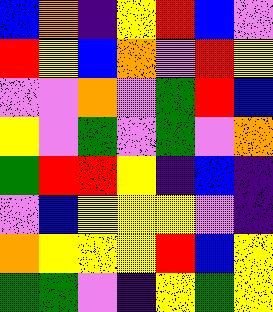[["blue", "orange", "indigo", "yellow", "red", "blue", "violet"], ["red", "yellow", "blue", "orange", "violet", "red", "yellow"], ["violet", "violet", "orange", "violet", "green", "red", "blue"], ["yellow", "violet", "green", "violet", "green", "violet", "orange"], ["green", "red", "red", "yellow", "indigo", "blue", "indigo"], ["violet", "blue", "yellow", "yellow", "yellow", "violet", "indigo"], ["orange", "yellow", "yellow", "yellow", "red", "blue", "yellow"], ["green", "green", "violet", "indigo", "yellow", "green", "yellow"]]